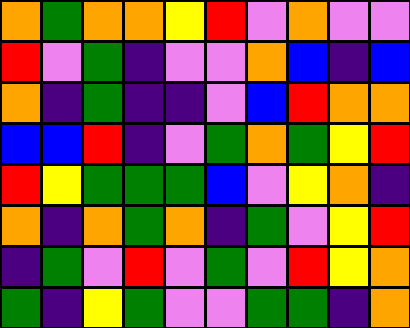[["orange", "green", "orange", "orange", "yellow", "red", "violet", "orange", "violet", "violet"], ["red", "violet", "green", "indigo", "violet", "violet", "orange", "blue", "indigo", "blue"], ["orange", "indigo", "green", "indigo", "indigo", "violet", "blue", "red", "orange", "orange"], ["blue", "blue", "red", "indigo", "violet", "green", "orange", "green", "yellow", "red"], ["red", "yellow", "green", "green", "green", "blue", "violet", "yellow", "orange", "indigo"], ["orange", "indigo", "orange", "green", "orange", "indigo", "green", "violet", "yellow", "red"], ["indigo", "green", "violet", "red", "violet", "green", "violet", "red", "yellow", "orange"], ["green", "indigo", "yellow", "green", "violet", "violet", "green", "green", "indigo", "orange"]]